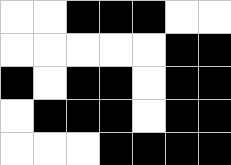[["white", "white", "black", "black", "black", "white", "white"], ["white", "white", "white", "white", "white", "black", "black"], ["black", "white", "black", "black", "white", "black", "black"], ["white", "black", "black", "black", "white", "black", "black"], ["white", "white", "white", "black", "black", "black", "black"]]